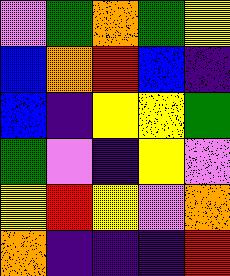[["violet", "green", "orange", "green", "yellow"], ["blue", "orange", "red", "blue", "indigo"], ["blue", "indigo", "yellow", "yellow", "green"], ["green", "violet", "indigo", "yellow", "violet"], ["yellow", "red", "yellow", "violet", "orange"], ["orange", "indigo", "indigo", "indigo", "red"]]